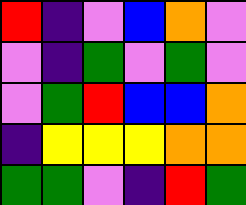[["red", "indigo", "violet", "blue", "orange", "violet"], ["violet", "indigo", "green", "violet", "green", "violet"], ["violet", "green", "red", "blue", "blue", "orange"], ["indigo", "yellow", "yellow", "yellow", "orange", "orange"], ["green", "green", "violet", "indigo", "red", "green"]]